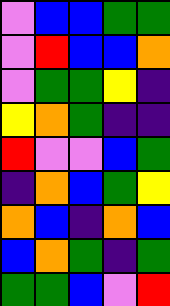[["violet", "blue", "blue", "green", "green"], ["violet", "red", "blue", "blue", "orange"], ["violet", "green", "green", "yellow", "indigo"], ["yellow", "orange", "green", "indigo", "indigo"], ["red", "violet", "violet", "blue", "green"], ["indigo", "orange", "blue", "green", "yellow"], ["orange", "blue", "indigo", "orange", "blue"], ["blue", "orange", "green", "indigo", "green"], ["green", "green", "blue", "violet", "red"]]